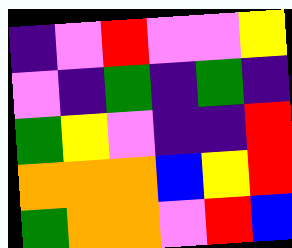[["indigo", "violet", "red", "violet", "violet", "yellow"], ["violet", "indigo", "green", "indigo", "green", "indigo"], ["green", "yellow", "violet", "indigo", "indigo", "red"], ["orange", "orange", "orange", "blue", "yellow", "red"], ["green", "orange", "orange", "violet", "red", "blue"]]